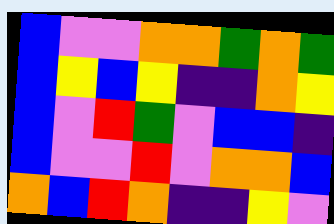[["blue", "violet", "violet", "orange", "orange", "green", "orange", "green"], ["blue", "yellow", "blue", "yellow", "indigo", "indigo", "orange", "yellow"], ["blue", "violet", "red", "green", "violet", "blue", "blue", "indigo"], ["blue", "violet", "violet", "red", "violet", "orange", "orange", "blue"], ["orange", "blue", "red", "orange", "indigo", "indigo", "yellow", "violet"]]